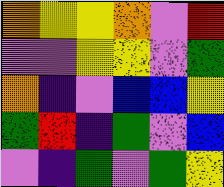[["orange", "yellow", "yellow", "orange", "violet", "red"], ["violet", "violet", "yellow", "yellow", "violet", "green"], ["orange", "indigo", "violet", "blue", "blue", "yellow"], ["green", "red", "indigo", "green", "violet", "blue"], ["violet", "indigo", "green", "violet", "green", "yellow"]]